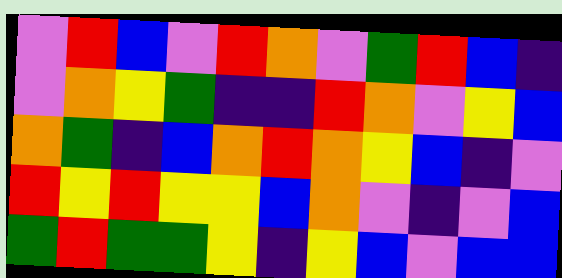[["violet", "red", "blue", "violet", "red", "orange", "violet", "green", "red", "blue", "indigo"], ["violet", "orange", "yellow", "green", "indigo", "indigo", "red", "orange", "violet", "yellow", "blue"], ["orange", "green", "indigo", "blue", "orange", "red", "orange", "yellow", "blue", "indigo", "violet"], ["red", "yellow", "red", "yellow", "yellow", "blue", "orange", "violet", "indigo", "violet", "blue"], ["green", "red", "green", "green", "yellow", "indigo", "yellow", "blue", "violet", "blue", "blue"]]